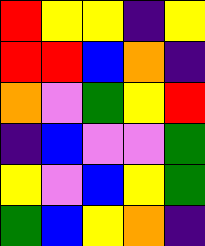[["red", "yellow", "yellow", "indigo", "yellow"], ["red", "red", "blue", "orange", "indigo"], ["orange", "violet", "green", "yellow", "red"], ["indigo", "blue", "violet", "violet", "green"], ["yellow", "violet", "blue", "yellow", "green"], ["green", "blue", "yellow", "orange", "indigo"]]